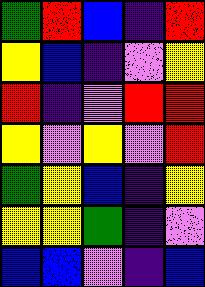[["green", "red", "blue", "indigo", "red"], ["yellow", "blue", "indigo", "violet", "yellow"], ["red", "indigo", "violet", "red", "red"], ["yellow", "violet", "yellow", "violet", "red"], ["green", "yellow", "blue", "indigo", "yellow"], ["yellow", "yellow", "green", "indigo", "violet"], ["blue", "blue", "violet", "indigo", "blue"]]